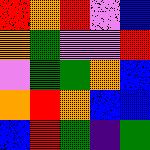[["red", "orange", "red", "violet", "blue"], ["orange", "green", "violet", "violet", "red"], ["violet", "green", "green", "orange", "blue"], ["orange", "red", "orange", "blue", "blue"], ["blue", "red", "green", "indigo", "green"]]